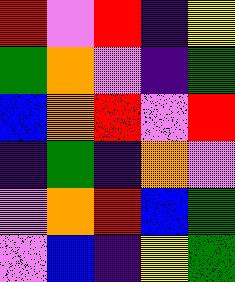[["red", "violet", "red", "indigo", "yellow"], ["green", "orange", "violet", "indigo", "green"], ["blue", "orange", "red", "violet", "red"], ["indigo", "green", "indigo", "orange", "violet"], ["violet", "orange", "red", "blue", "green"], ["violet", "blue", "indigo", "yellow", "green"]]